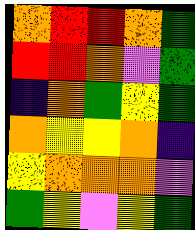[["orange", "red", "red", "orange", "green"], ["red", "red", "orange", "violet", "green"], ["indigo", "orange", "green", "yellow", "green"], ["orange", "yellow", "yellow", "orange", "indigo"], ["yellow", "orange", "orange", "orange", "violet"], ["green", "yellow", "violet", "yellow", "green"]]